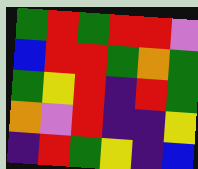[["green", "red", "green", "red", "red", "violet"], ["blue", "red", "red", "green", "orange", "green"], ["green", "yellow", "red", "indigo", "red", "green"], ["orange", "violet", "red", "indigo", "indigo", "yellow"], ["indigo", "red", "green", "yellow", "indigo", "blue"]]